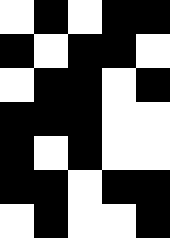[["white", "black", "white", "black", "black"], ["black", "white", "black", "black", "white"], ["white", "black", "black", "white", "black"], ["black", "black", "black", "white", "white"], ["black", "white", "black", "white", "white"], ["black", "black", "white", "black", "black"], ["white", "black", "white", "white", "black"]]